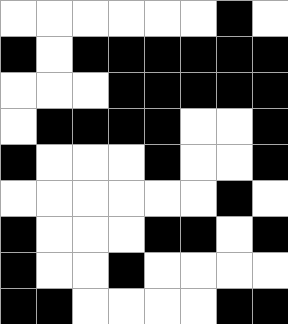[["white", "white", "white", "white", "white", "white", "black", "white"], ["black", "white", "black", "black", "black", "black", "black", "black"], ["white", "white", "white", "black", "black", "black", "black", "black"], ["white", "black", "black", "black", "black", "white", "white", "black"], ["black", "white", "white", "white", "black", "white", "white", "black"], ["white", "white", "white", "white", "white", "white", "black", "white"], ["black", "white", "white", "white", "black", "black", "white", "black"], ["black", "white", "white", "black", "white", "white", "white", "white"], ["black", "black", "white", "white", "white", "white", "black", "black"]]